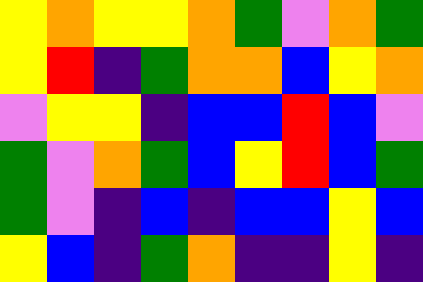[["yellow", "orange", "yellow", "yellow", "orange", "green", "violet", "orange", "green"], ["yellow", "red", "indigo", "green", "orange", "orange", "blue", "yellow", "orange"], ["violet", "yellow", "yellow", "indigo", "blue", "blue", "red", "blue", "violet"], ["green", "violet", "orange", "green", "blue", "yellow", "red", "blue", "green"], ["green", "violet", "indigo", "blue", "indigo", "blue", "blue", "yellow", "blue"], ["yellow", "blue", "indigo", "green", "orange", "indigo", "indigo", "yellow", "indigo"]]